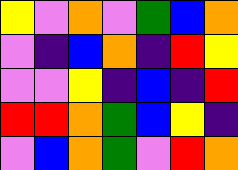[["yellow", "violet", "orange", "violet", "green", "blue", "orange"], ["violet", "indigo", "blue", "orange", "indigo", "red", "yellow"], ["violet", "violet", "yellow", "indigo", "blue", "indigo", "red"], ["red", "red", "orange", "green", "blue", "yellow", "indigo"], ["violet", "blue", "orange", "green", "violet", "red", "orange"]]